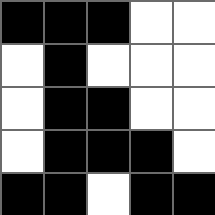[["black", "black", "black", "white", "white"], ["white", "black", "white", "white", "white"], ["white", "black", "black", "white", "white"], ["white", "black", "black", "black", "white"], ["black", "black", "white", "black", "black"]]